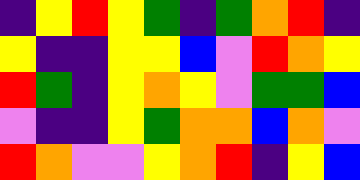[["indigo", "yellow", "red", "yellow", "green", "indigo", "green", "orange", "red", "indigo"], ["yellow", "indigo", "indigo", "yellow", "yellow", "blue", "violet", "red", "orange", "yellow"], ["red", "green", "indigo", "yellow", "orange", "yellow", "violet", "green", "green", "blue"], ["violet", "indigo", "indigo", "yellow", "green", "orange", "orange", "blue", "orange", "violet"], ["red", "orange", "violet", "violet", "yellow", "orange", "red", "indigo", "yellow", "blue"]]